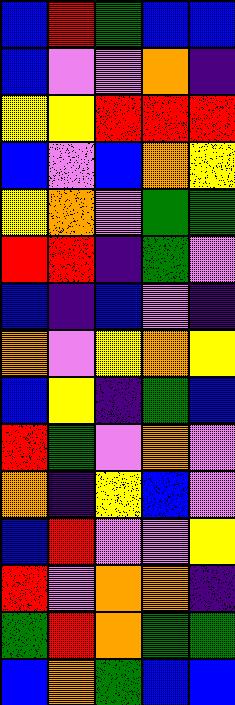[["blue", "red", "green", "blue", "blue"], ["blue", "violet", "violet", "orange", "indigo"], ["yellow", "yellow", "red", "red", "red"], ["blue", "violet", "blue", "orange", "yellow"], ["yellow", "orange", "violet", "green", "green"], ["red", "red", "indigo", "green", "violet"], ["blue", "indigo", "blue", "violet", "indigo"], ["orange", "violet", "yellow", "orange", "yellow"], ["blue", "yellow", "indigo", "green", "blue"], ["red", "green", "violet", "orange", "violet"], ["orange", "indigo", "yellow", "blue", "violet"], ["blue", "red", "violet", "violet", "yellow"], ["red", "violet", "orange", "orange", "indigo"], ["green", "red", "orange", "green", "green"], ["blue", "orange", "green", "blue", "blue"]]